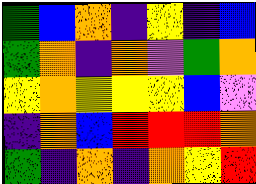[["green", "blue", "orange", "indigo", "yellow", "indigo", "blue"], ["green", "orange", "indigo", "orange", "violet", "green", "orange"], ["yellow", "orange", "yellow", "yellow", "yellow", "blue", "violet"], ["indigo", "orange", "blue", "red", "red", "red", "orange"], ["green", "indigo", "orange", "indigo", "orange", "yellow", "red"]]